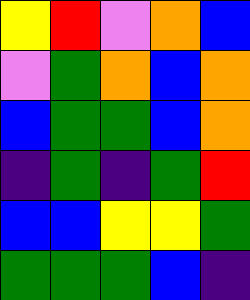[["yellow", "red", "violet", "orange", "blue"], ["violet", "green", "orange", "blue", "orange"], ["blue", "green", "green", "blue", "orange"], ["indigo", "green", "indigo", "green", "red"], ["blue", "blue", "yellow", "yellow", "green"], ["green", "green", "green", "blue", "indigo"]]